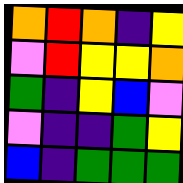[["orange", "red", "orange", "indigo", "yellow"], ["violet", "red", "yellow", "yellow", "orange"], ["green", "indigo", "yellow", "blue", "violet"], ["violet", "indigo", "indigo", "green", "yellow"], ["blue", "indigo", "green", "green", "green"]]